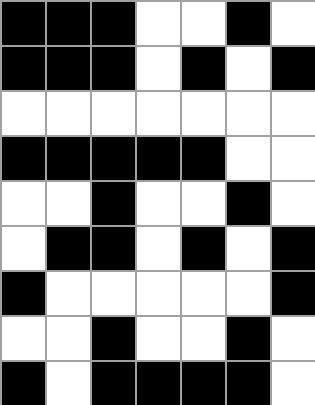[["black", "black", "black", "white", "white", "black", "white"], ["black", "black", "black", "white", "black", "white", "black"], ["white", "white", "white", "white", "white", "white", "white"], ["black", "black", "black", "black", "black", "white", "white"], ["white", "white", "black", "white", "white", "black", "white"], ["white", "black", "black", "white", "black", "white", "black"], ["black", "white", "white", "white", "white", "white", "black"], ["white", "white", "black", "white", "white", "black", "white"], ["black", "white", "black", "black", "black", "black", "white"]]